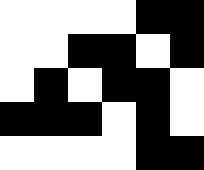[["white", "white", "white", "white", "black", "black"], ["white", "white", "black", "black", "white", "black"], ["white", "black", "white", "black", "black", "white"], ["black", "black", "black", "white", "black", "white"], ["white", "white", "white", "white", "black", "black"]]